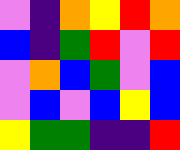[["violet", "indigo", "orange", "yellow", "red", "orange"], ["blue", "indigo", "green", "red", "violet", "red"], ["violet", "orange", "blue", "green", "violet", "blue"], ["violet", "blue", "violet", "blue", "yellow", "blue"], ["yellow", "green", "green", "indigo", "indigo", "red"]]